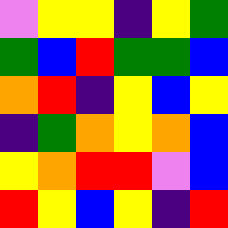[["violet", "yellow", "yellow", "indigo", "yellow", "green"], ["green", "blue", "red", "green", "green", "blue"], ["orange", "red", "indigo", "yellow", "blue", "yellow"], ["indigo", "green", "orange", "yellow", "orange", "blue"], ["yellow", "orange", "red", "red", "violet", "blue"], ["red", "yellow", "blue", "yellow", "indigo", "red"]]